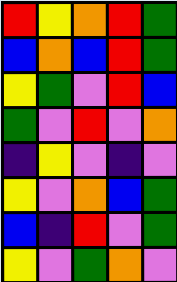[["red", "yellow", "orange", "red", "green"], ["blue", "orange", "blue", "red", "green"], ["yellow", "green", "violet", "red", "blue"], ["green", "violet", "red", "violet", "orange"], ["indigo", "yellow", "violet", "indigo", "violet"], ["yellow", "violet", "orange", "blue", "green"], ["blue", "indigo", "red", "violet", "green"], ["yellow", "violet", "green", "orange", "violet"]]